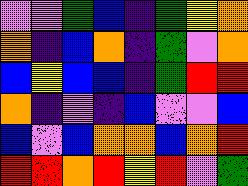[["violet", "violet", "green", "blue", "indigo", "green", "yellow", "orange"], ["orange", "indigo", "blue", "orange", "indigo", "green", "violet", "orange"], ["blue", "yellow", "blue", "blue", "indigo", "green", "red", "red"], ["orange", "indigo", "violet", "indigo", "blue", "violet", "violet", "blue"], ["blue", "violet", "blue", "orange", "orange", "blue", "orange", "red"], ["red", "red", "orange", "red", "yellow", "red", "violet", "green"]]